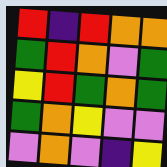[["red", "indigo", "red", "orange", "orange"], ["green", "red", "orange", "violet", "green"], ["yellow", "red", "green", "orange", "green"], ["green", "orange", "yellow", "violet", "violet"], ["violet", "orange", "violet", "indigo", "yellow"]]